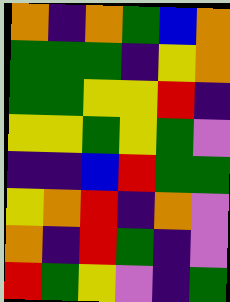[["orange", "indigo", "orange", "green", "blue", "orange"], ["green", "green", "green", "indigo", "yellow", "orange"], ["green", "green", "yellow", "yellow", "red", "indigo"], ["yellow", "yellow", "green", "yellow", "green", "violet"], ["indigo", "indigo", "blue", "red", "green", "green"], ["yellow", "orange", "red", "indigo", "orange", "violet"], ["orange", "indigo", "red", "green", "indigo", "violet"], ["red", "green", "yellow", "violet", "indigo", "green"]]